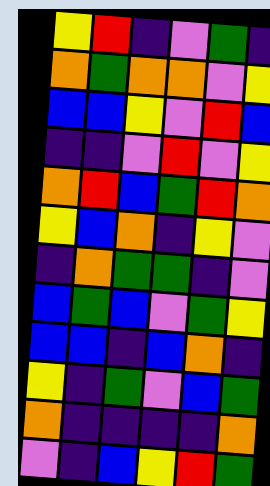[["yellow", "red", "indigo", "violet", "green", "indigo"], ["orange", "green", "orange", "orange", "violet", "yellow"], ["blue", "blue", "yellow", "violet", "red", "blue"], ["indigo", "indigo", "violet", "red", "violet", "yellow"], ["orange", "red", "blue", "green", "red", "orange"], ["yellow", "blue", "orange", "indigo", "yellow", "violet"], ["indigo", "orange", "green", "green", "indigo", "violet"], ["blue", "green", "blue", "violet", "green", "yellow"], ["blue", "blue", "indigo", "blue", "orange", "indigo"], ["yellow", "indigo", "green", "violet", "blue", "green"], ["orange", "indigo", "indigo", "indigo", "indigo", "orange"], ["violet", "indigo", "blue", "yellow", "red", "green"]]